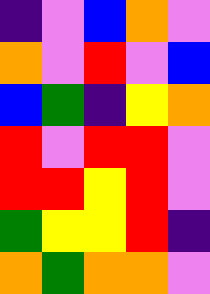[["indigo", "violet", "blue", "orange", "violet"], ["orange", "violet", "red", "violet", "blue"], ["blue", "green", "indigo", "yellow", "orange"], ["red", "violet", "red", "red", "violet"], ["red", "red", "yellow", "red", "violet"], ["green", "yellow", "yellow", "red", "indigo"], ["orange", "green", "orange", "orange", "violet"]]